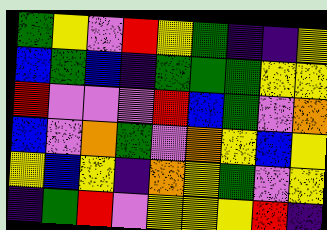[["green", "yellow", "violet", "red", "yellow", "green", "indigo", "indigo", "yellow"], ["blue", "green", "blue", "indigo", "green", "green", "green", "yellow", "yellow"], ["red", "violet", "violet", "violet", "red", "blue", "green", "violet", "orange"], ["blue", "violet", "orange", "green", "violet", "orange", "yellow", "blue", "yellow"], ["yellow", "blue", "yellow", "indigo", "orange", "yellow", "green", "violet", "yellow"], ["indigo", "green", "red", "violet", "yellow", "yellow", "yellow", "red", "indigo"]]